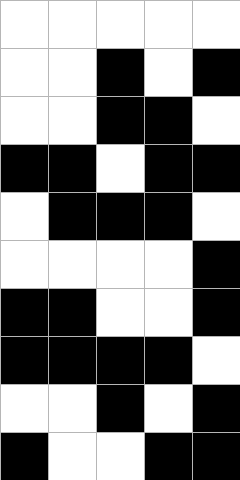[["white", "white", "white", "white", "white"], ["white", "white", "black", "white", "black"], ["white", "white", "black", "black", "white"], ["black", "black", "white", "black", "black"], ["white", "black", "black", "black", "white"], ["white", "white", "white", "white", "black"], ["black", "black", "white", "white", "black"], ["black", "black", "black", "black", "white"], ["white", "white", "black", "white", "black"], ["black", "white", "white", "black", "black"]]